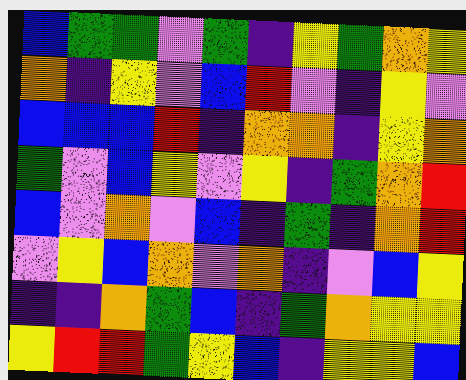[["blue", "green", "green", "violet", "green", "indigo", "yellow", "green", "orange", "yellow"], ["orange", "indigo", "yellow", "violet", "blue", "red", "violet", "indigo", "yellow", "violet"], ["blue", "blue", "blue", "red", "indigo", "orange", "orange", "indigo", "yellow", "orange"], ["green", "violet", "blue", "yellow", "violet", "yellow", "indigo", "green", "orange", "red"], ["blue", "violet", "orange", "violet", "blue", "indigo", "green", "indigo", "orange", "red"], ["violet", "yellow", "blue", "orange", "violet", "orange", "indigo", "violet", "blue", "yellow"], ["indigo", "indigo", "orange", "green", "blue", "indigo", "green", "orange", "yellow", "yellow"], ["yellow", "red", "red", "green", "yellow", "blue", "indigo", "yellow", "yellow", "blue"]]